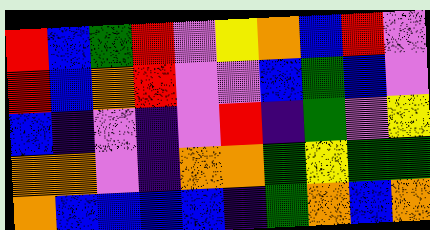[["red", "blue", "green", "red", "violet", "yellow", "orange", "blue", "red", "violet"], ["red", "blue", "orange", "red", "violet", "violet", "blue", "green", "blue", "violet"], ["blue", "indigo", "violet", "indigo", "violet", "red", "indigo", "green", "violet", "yellow"], ["orange", "orange", "violet", "indigo", "orange", "orange", "green", "yellow", "green", "green"], ["orange", "blue", "blue", "blue", "blue", "indigo", "green", "orange", "blue", "orange"]]